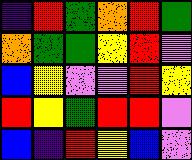[["indigo", "red", "green", "orange", "red", "green"], ["orange", "green", "green", "yellow", "red", "violet"], ["blue", "yellow", "violet", "violet", "red", "yellow"], ["red", "yellow", "green", "red", "red", "violet"], ["blue", "indigo", "red", "yellow", "blue", "violet"]]